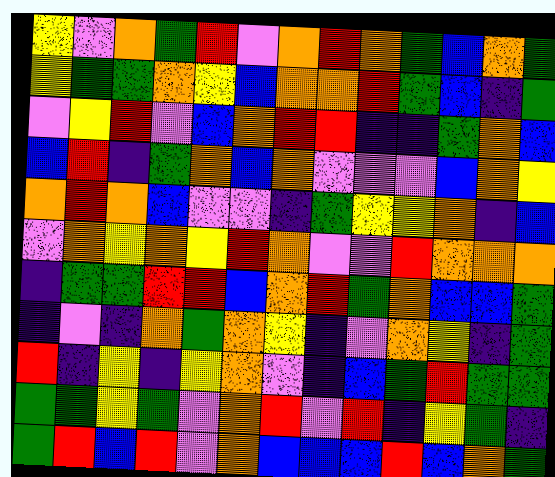[["yellow", "violet", "orange", "green", "red", "violet", "orange", "red", "orange", "green", "blue", "orange", "green"], ["yellow", "green", "green", "orange", "yellow", "blue", "orange", "orange", "red", "green", "blue", "indigo", "green"], ["violet", "yellow", "red", "violet", "blue", "orange", "red", "red", "indigo", "indigo", "green", "orange", "blue"], ["blue", "red", "indigo", "green", "orange", "blue", "orange", "violet", "violet", "violet", "blue", "orange", "yellow"], ["orange", "red", "orange", "blue", "violet", "violet", "indigo", "green", "yellow", "yellow", "orange", "indigo", "blue"], ["violet", "orange", "yellow", "orange", "yellow", "red", "orange", "violet", "violet", "red", "orange", "orange", "orange"], ["indigo", "green", "green", "red", "red", "blue", "orange", "red", "green", "orange", "blue", "blue", "green"], ["indigo", "violet", "indigo", "orange", "green", "orange", "yellow", "indigo", "violet", "orange", "yellow", "indigo", "green"], ["red", "indigo", "yellow", "indigo", "yellow", "orange", "violet", "indigo", "blue", "green", "red", "green", "green"], ["green", "green", "yellow", "green", "violet", "orange", "red", "violet", "red", "indigo", "yellow", "green", "indigo"], ["green", "red", "blue", "red", "violet", "orange", "blue", "blue", "blue", "red", "blue", "orange", "green"]]